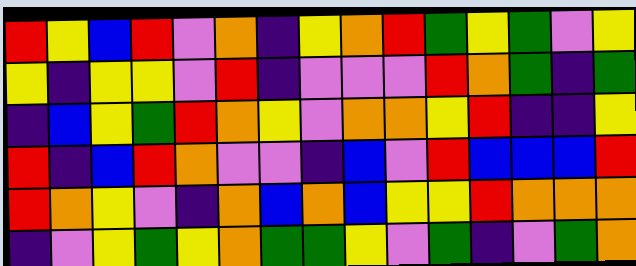[["red", "yellow", "blue", "red", "violet", "orange", "indigo", "yellow", "orange", "red", "green", "yellow", "green", "violet", "yellow"], ["yellow", "indigo", "yellow", "yellow", "violet", "red", "indigo", "violet", "violet", "violet", "red", "orange", "green", "indigo", "green"], ["indigo", "blue", "yellow", "green", "red", "orange", "yellow", "violet", "orange", "orange", "yellow", "red", "indigo", "indigo", "yellow"], ["red", "indigo", "blue", "red", "orange", "violet", "violet", "indigo", "blue", "violet", "red", "blue", "blue", "blue", "red"], ["red", "orange", "yellow", "violet", "indigo", "orange", "blue", "orange", "blue", "yellow", "yellow", "red", "orange", "orange", "orange"], ["indigo", "violet", "yellow", "green", "yellow", "orange", "green", "green", "yellow", "violet", "green", "indigo", "violet", "green", "orange"]]